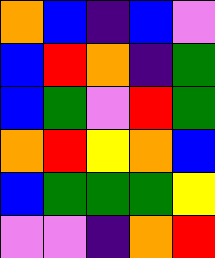[["orange", "blue", "indigo", "blue", "violet"], ["blue", "red", "orange", "indigo", "green"], ["blue", "green", "violet", "red", "green"], ["orange", "red", "yellow", "orange", "blue"], ["blue", "green", "green", "green", "yellow"], ["violet", "violet", "indigo", "orange", "red"]]